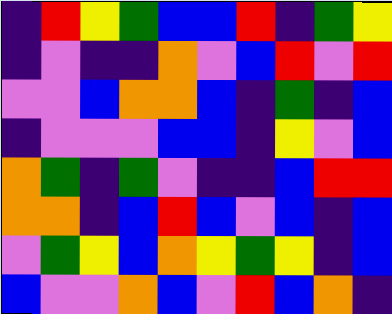[["indigo", "red", "yellow", "green", "blue", "blue", "red", "indigo", "green", "yellow"], ["indigo", "violet", "indigo", "indigo", "orange", "violet", "blue", "red", "violet", "red"], ["violet", "violet", "blue", "orange", "orange", "blue", "indigo", "green", "indigo", "blue"], ["indigo", "violet", "violet", "violet", "blue", "blue", "indigo", "yellow", "violet", "blue"], ["orange", "green", "indigo", "green", "violet", "indigo", "indigo", "blue", "red", "red"], ["orange", "orange", "indigo", "blue", "red", "blue", "violet", "blue", "indigo", "blue"], ["violet", "green", "yellow", "blue", "orange", "yellow", "green", "yellow", "indigo", "blue"], ["blue", "violet", "violet", "orange", "blue", "violet", "red", "blue", "orange", "indigo"]]